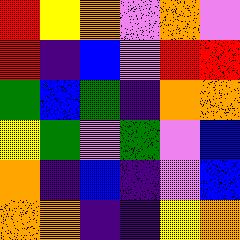[["red", "yellow", "orange", "violet", "orange", "violet"], ["red", "indigo", "blue", "violet", "red", "red"], ["green", "blue", "green", "indigo", "orange", "orange"], ["yellow", "green", "violet", "green", "violet", "blue"], ["orange", "indigo", "blue", "indigo", "violet", "blue"], ["orange", "orange", "indigo", "indigo", "yellow", "orange"]]